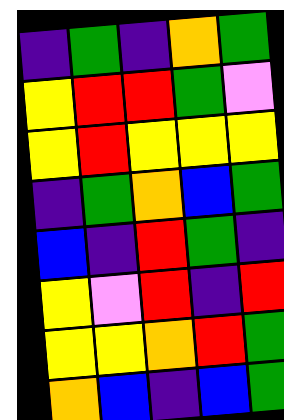[["indigo", "green", "indigo", "orange", "green"], ["yellow", "red", "red", "green", "violet"], ["yellow", "red", "yellow", "yellow", "yellow"], ["indigo", "green", "orange", "blue", "green"], ["blue", "indigo", "red", "green", "indigo"], ["yellow", "violet", "red", "indigo", "red"], ["yellow", "yellow", "orange", "red", "green"], ["orange", "blue", "indigo", "blue", "green"]]